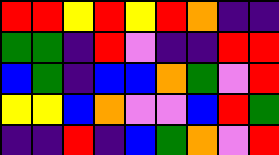[["red", "red", "yellow", "red", "yellow", "red", "orange", "indigo", "indigo"], ["green", "green", "indigo", "red", "violet", "indigo", "indigo", "red", "red"], ["blue", "green", "indigo", "blue", "blue", "orange", "green", "violet", "red"], ["yellow", "yellow", "blue", "orange", "violet", "violet", "blue", "red", "green"], ["indigo", "indigo", "red", "indigo", "blue", "green", "orange", "violet", "red"]]